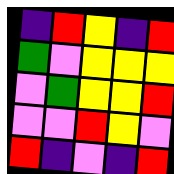[["indigo", "red", "yellow", "indigo", "red"], ["green", "violet", "yellow", "yellow", "yellow"], ["violet", "green", "yellow", "yellow", "red"], ["violet", "violet", "red", "yellow", "violet"], ["red", "indigo", "violet", "indigo", "red"]]